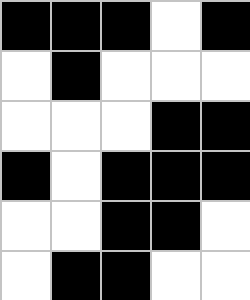[["black", "black", "black", "white", "black"], ["white", "black", "white", "white", "white"], ["white", "white", "white", "black", "black"], ["black", "white", "black", "black", "black"], ["white", "white", "black", "black", "white"], ["white", "black", "black", "white", "white"]]